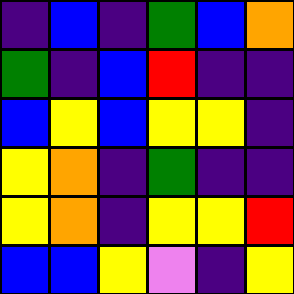[["indigo", "blue", "indigo", "green", "blue", "orange"], ["green", "indigo", "blue", "red", "indigo", "indigo"], ["blue", "yellow", "blue", "yellow", "yellow", "indigo"], ["yellow", "orange", "indigo", "green", "indigo", "indigo"], ["yellow", "orange", "indigo", "yellow", "yellow", "red"], ["blue", "blue", "yellow", "violet", "indigo", "yellow"]]